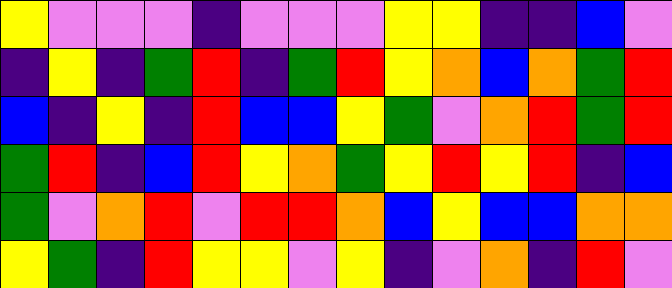[["yellow", "violet", "violet", "violet", "indigo", "violet", "violet", "violet", "yellow", "yellow", "indigo", "indigo", "blue", "violet"], ["indigo", "yellow", "indigo", "green", "red", "indigo", "green", "red", "yellow", "orange", "blue", "orange", "green", "red"], ["blue", "indigo", "yellow", "indigo", "red", "blue", "blue", "yellow", "green", "violet", "orange", "red", "green", "red"], ["green", "red", "indigo", "blue", "red", "yellow", "orange", "green", "yellow", "red", "yellow", "red", "indigo", "blue"], ["green", "violet", "orange", "red", "violet", "red", "red", "orange", "blue", "yellow", "blue", "blue", "orange", "orange"], ["yellow", "green", "indigo", "red", "yellow", "yellow", "violet", "yellow", "indigo", "violet", "orange", "indigo", "red", "violet"]]